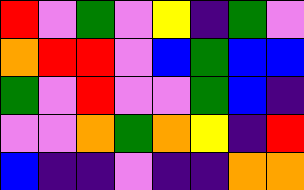[["red", "violet", "green", "violet", "yellow", "indigo", "green", "violet"], ["orange", "red", "red", "violet", "blue", "green", "blue", "blue"], ["green", "violet", "red", "violet", "violet", "green", "blue", "indigo"], ["violet", "violet", "orange", "green", "orange", "yellow", "indigo", "red"], ["blue", "indigo", "indigo", "violet", "indigo", "indigo", "orange", "orange"]]